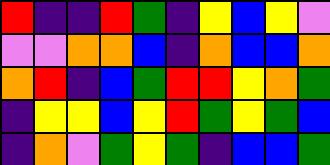[["red", "indigo", "indigo", "red", "green", "indigo", "yellow", "blue", "yellow", "violet"], ["violet", "violet", "orange", "orange", "blue", "indigo", "orange", "blue", "blue", "orange"], ["orange", "red", "indigo", "blue", "green", "red", "red", "yellow", "orange", "green"], ["indigo", "yellow", "yellow", "blue", "yellow", "red", "green", "yellow", "green", "blue"], ["indigo", "orange", "violet", "green", "yellow", "green", "indigo", "blue", "blue", "green"]]